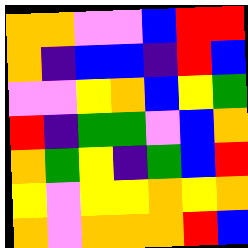[["orange", "orange", "violet", "violet", "blue", "red", "red"], ["orange", "indigo", "blue", "blue", "indigo", "red", "blue"], ["violet", "violet", "yellow", "orange", "blue", "yellow", "green"], ["red", "indigo", "green", "green", "violet", "blue", "orange"], ["orange", "green", "yellow", "indigo", "green", "blue", "red"], ["yellow", "violet", "yellow", "yellow", "orange", "yellow", "orange"], ["orange", "violet", "orange", "orange", "orange", "red", "blue"]]